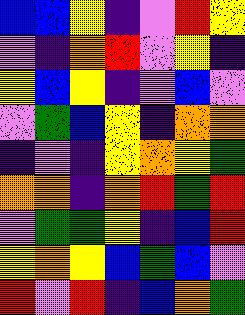[["blue", "blue", "yellow", "indigo", "violet", "red", "yellow"], ["violet", "indigo", "orange", "red", "violet", "yellow", "indigo"], ["yellow", "blue", "yellow", "indigo", "violet", "blue", "violet"], ["violet", "green", "blue", "yellow", "indigo", "orange", "orange"], ["indigo", "violet", "indigo", "yellow", "orange", "yellow", "green"], ["orange", "orange", "indigo", "orange", "red", "green", "red"], ["violet", "green", "green", "yellow", "indigo", "blue", "red"], ["yellow", "orange", "yellow", "blue", "green", "blue", "violet"], ["red", "violet", "red", "indigo", "blue", "orange", "green"]]